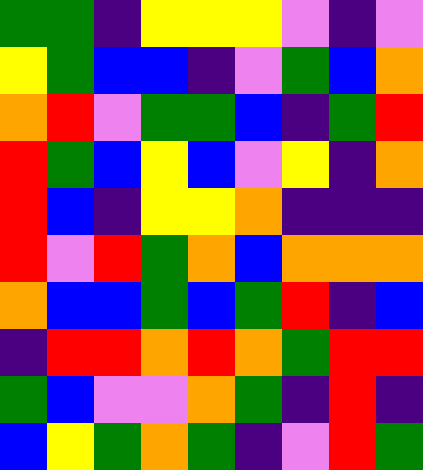[["green", "green", "indigo", "yellow", "yellow", "yellow", "violet", "indigo", "violet"], ["yellow", "green", "blue", "blue", "indigo", "violet", "green", "blue", "orange"], ["orange", "red", "violet", "green", "green", "blue", "indigo", "green", "red"], ["red", "green", "blue", "yellow", "blue", "violet", "yellow", "indigo", "orange"], ["red", "blue", "indigo", "yellow", "yellow", "orange", "indigo", "indigo", "indigo"], ["red", "violet", "red", "green", "orange", "blue", "orange", "orange", "orange"], ["orange", "blue", "blue", "green", "blue", "green", "red", "indigo", "blue"], ["indigo", "red", "red", "orange", "red", "orange", "green", "red", "red"], ["green", "blue", "violet", "violet", "orange", "green", "indigo", "red", "indigo"], ["blue", "yellow", "green", "orange", "green", "indigo", "violet", "red", "green"]]